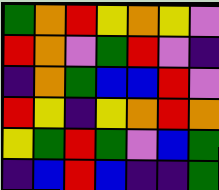[["green", "orange", "red", "yellow", "orange", "yellow", "violet"], ["red", "orange", "violet", "green", "red", "violet", "indigo"], ["indigo", "orange", "green", "blue", "blue", "red", "violet"], ["red", "yellow", "indigo", "yellow", "orange", "red", "orange"], ["yellow", "green", "red", "green", "violet", "blue", "green"], ["indigo", "blue", "red", "blue", "indigo", "indigo", "green"]]